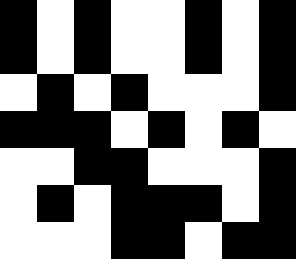[["black", "white", "black", "white", "white", "black", "white", "black"], ["black", "white", "black", "white", "white", "black", "white", "black"], ["white", "black", "white", "black", "white", "white", "white", "black"], ["black", "black", "black", "white", "black", "white", "black", "white"], ["white", "white", "black", "black", "white", "white", "white", "black"], ["white", "black", "white", "black", "black", "black", "white", "black"], ["white", "white", "white", "black", "black", "white", "black", "black"]]